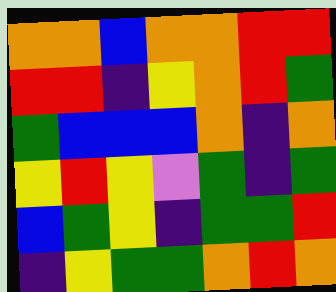[["orange", "orange", "blue", "orange", "orange", "red", "red"], ["red", "red", "indigo", "yellow", "orange", "red", "green"], ["green", "blue", "blue", "blue", "orange", "indigo", "orange"], ["yellow", "red", "yellow", "violet", "green", "indigo", "green"], ["blue", "green", "yellow", "indigo", "green", "green", "red"], ["indigo", "yellow", "green", "green", "orange", "red", "orange"]]